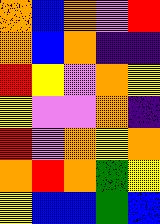[["orange", "blue", "orange", "violet", "red"], ["orange", "blue", "orange", "indigo", "indigo"], ["red", "yellow", "violet", "orange", "yellow"], ["yellow", "violet", "violet", "orange", "indigo"], ["red", "violet", "orange", "yellow", "orange"], ["orange", "red", "orange", "green", "yellow"], ["yellow", "blue", "blue", "green", "blue"]]